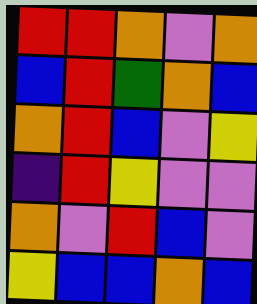[["red", "red", "orange", "violet", "orange"], ["blue", "red", "green", "orange", "blue"], ["orange", "red", "blue", "violet", "yellow"], ["indigo", "red", "yellow", "violet", "violet"], ["orange", "violet", "red", "blue", "violet"], ["yellow", "blue", "blue", "orange", "blue"]]